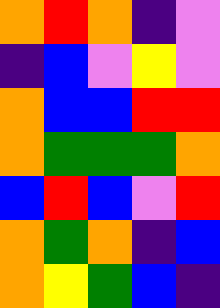[["orange", "red", "orange", "indigo", "violet"], ["indigo", "blue", "violet", "yellow", "violet"], ["orange", "blue", "blue", "red", "red"], ["orange", "green", "green", "green", "orange"], ["blue", "red", "blue", "violet", "red"], ["orange", "green", "orange", "indigo", "blue"], ["orange", "yellow", "green", "blue", "indigo"]]